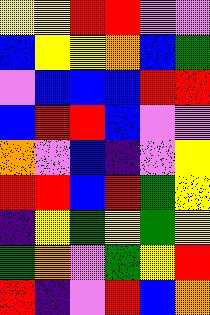[["yellow", "yellow", "red", "red", "violet", "violet"], ["blue", "yellow", "yellow", "orange", "blue", "green"], ["violet", "blue", "blue", "blue", "red", "red"], ["blue", "red", "red", "blue", "violet", "violet"], ["orange", "violet", "blue", "indigo", "violet", "yellow"], ["red", "red", "blue", "red", "green", "yellow"], ["indigo", "yellow", "green", "yellow", "green", "yellow"], ["green", "orange", "violet", "green", "yellow", "red"], ["red", "indigo", "violet", "red", "blue", "orange"]]